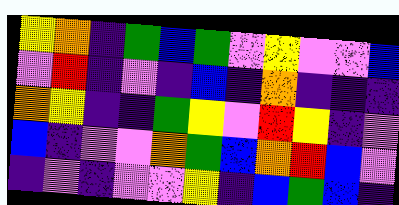[["yellow", "orange", "indigo", "green", "blue", "green", "violet", "yellow", "violet", "violet", "blue"], ["violet", "red", "indigo", "violet", "indigo", "blue", "indigo", "orange", "indigo", "indigo", "indigo"], ["orange", "yellow", "indigo", "indigo", "green", "yellow", "violet", "red", "yellow", "indigo", "violet"], ["blue", "indigo", "violet", "violet", "orange", "green", "blue", "orange", "red", "blue", "violet"], ["indigo", "violet", "indigo", "violet", "violet", "yellow", "indigo", "blue", "green", "blue", "indigo"]]